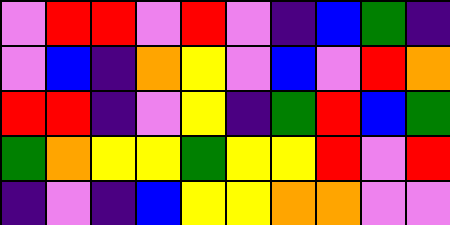[["violet", "red", "red", "violet", "red", "violet", "indigo", "blue", "green", "indigo"], ["violet", "blue", "indigo", "orange", "yellow", "violet", "blue", "violet", "red", "orange"], ["red", "red", "indigo", "violet", "yellow", "indigo", "green", "red", "blue", "green"], ["green", "orange", "yellow", "yellow", "green", "yellow", "yellow", "red", "violet", "red"], ["indigo", "violet", "indigo", "blue", "yellow", "yellow", "orange", "orange", "violet", "violet"]]